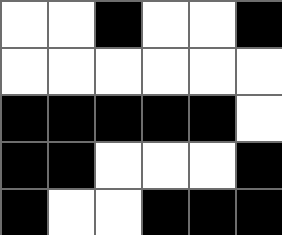[["white", "white", "black", "white", "white", "black"], ["white", "white", "white", "white", "white", "white"], ["black", "black", "black", "black", "black", "white"], ["black", "black", "white", "white", "white", "black"], ["black", "white", "white", "black", "black", "black"]]